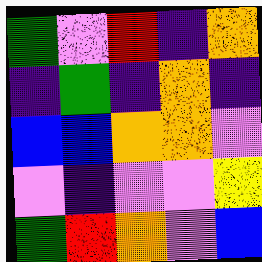[["green", "violet", "red", "indigo", "orange"], ["indigo", "green", "indigo", "orange", "indigo"], ["blue", "blue", "orange", "orange", "violet"], ["violet", "indigo", "violet", "violet", "yellow"], ["green", "red", "orange", "violet", "blue"]]